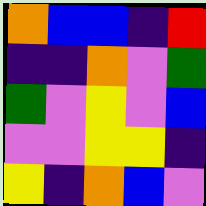[["orange", "blue", "blue", "indigo", "red"], ["indigo", "indigo", "orange", "violet", "green"], ["green", "violet", "yellow", "violet", "blue"], ["violet", "violet", "yellow", "yellow", "indigo"], ["yellow", "indigo", "orange", "blue", "violet"]]